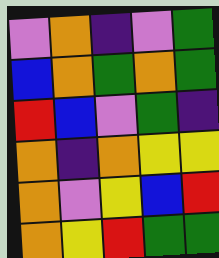[["violet", "orange", "indigo", "violet", "green"], ["blue", "orange", "green", "orange", "green"], ["red", "blue", "violet", "green", "indigo"], ["orange", "indigo", "orange", "yellow", "yellow"], ["orange", "violet", "yellow", "blue", "red"], ["orange", "yellow", "red", "green", "green"]]